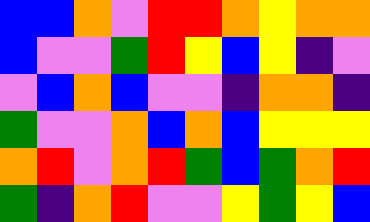[["blue", "blue", "orange", "violet", "red", "red", "orange", "yellow", "orange", "orange"], ["blue", "violet", "violet", "green", "red", "yellow", "blue", "yellow", "indigo", "violet"], ["violet", "blue", "orange", "blue", "violet", "violet", "indigo", "orange", "orange", "indigo"], ["green", "violet", "violet", "orange", "blue", "orange", "blue", "yellow", "yellow", "yellow"], ["orange", "red", "violet", "orange", "red", "green", "blue", "green", "orange", "red"], ["green", "indigo", "orange", "red", "violet", "violet", "yellow", "green", "yellow", "blue"]]